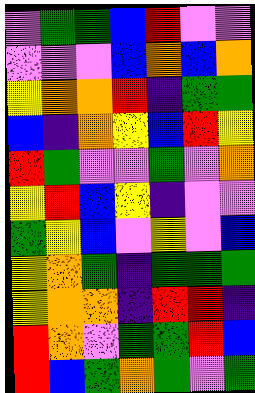[["violet", "green", "green", "blue", "red", "violet", "violet"], ["violet", "violet", "violet", "blue", "orange", "blue", "orange"], ["yellow", "orange", "orange", "red", "indigo", "green", "green"], ["blue", "indigo", "orange", "yellow", "blue", "red", "yellow"], ["red", "green", "violet", "violet", "green", "violet", "orange"], ["yellow", "red", "blue", "yellow", "indigo", "violet", "violet"], ["green", "yellow", "blue", "violet", "yellow", "violet", "blue"], ["yellow", "orange", "green", "indigo", "green", "green", "green"], ["yellow", "orange", "orange", "indigo", "red", "red", "indigo"], ["red", "orange", "violet", "green", "green", "red", "blue"], ["red", "blue", "green", "orange", "green", "violet", "green"]]